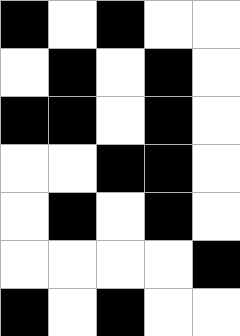[["black", "white", "black", "white", "white"], ["white", "black", "white", "black", "white"], ["black", "black", "white", "black", "white"], ["white", "white", "black", "black", "white"], ["white", "black", "white", "black", "white"], ["white", "white", "white", "white", "black"], ["black", "white", "black", "white", "white"]]